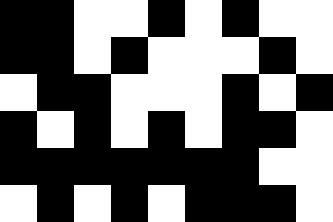[["black", "black", "white", "white", "black", "white", "black", "white", "white"], ["black", "black", "white", "black", "white", "white", "white", "black", "white"], ["white", "black", "black", "white", "white", "white", "black", "white", "black"], ["black", "white", "black", "white", "black", "white", "black", "black", "white"], ["black", "black", "black", "black", "black", "black", "black", "white", "white"], ["white", "black", "white", "black", "white", "black", "black", "black", "white"]]